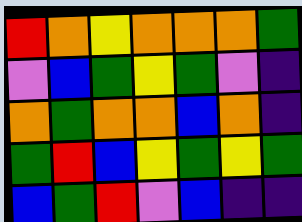[["red", "orange", "yellow", "orange", "orange", "orange", "green"], ["violet", "blue", "green", "yellow", "green", "violet", "indigo"], ["orange", "green", "orange", "orange", "blue", "orange", "indigo"], ["green", "red", "blue", "yellow", "green", "yellow", "green"], ["blue", "green", "red", "violet", "blue", "indigo", "indigo"]]